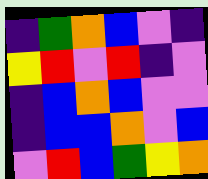[["indigo", "green", "orange", "blue", "violet", "indigo"], ["yellow", "red", "violet", "red", "indigo", "violet"], ["indigo", "blue", "orange", "blue", "violet", "violet"], ["indigo", "blue", "blue", "orange", "violet", "blue"], ["violet", "red", "blue", "green", "yellow", "orange"]]